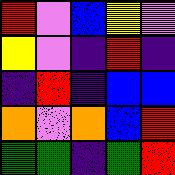[["red", "violet", "blue", "yellow", "violet"], ["yellow", "violet", "indigo", "red", "indigo"], ["indigo", "red", "indigo", "blue", "blue"], ["orange", "violet", "orange", "blue", "red"], ["green", "green", "indigo", "green", "red"]]